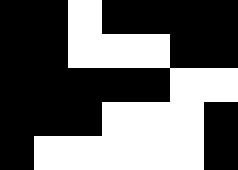[["black", "black", "white", "black", "black", "black", "black"], ["black", "black", "white", "white", "white", "black", "black"], ["black", "black", "black", "black", "black", "white", "white"], ["black", "black", "black", "white", "white", "white", "black"], ["black", "white", "white", "white", "white", "white", "black"]]